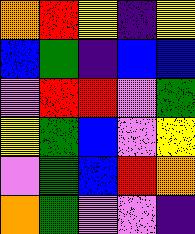[["orange", "red", "yellow", "indigo", "yellow"], ["blue", "green", "indigo", "blue", "blue"], ["violet", "red", "red", "violet", "green"], ["yellow", "green", "blue", "violet", "yellow"], ["violet", "green", "blue", "red", "orange"], ["orange", "green", "violet", "violet", "indigo"]]